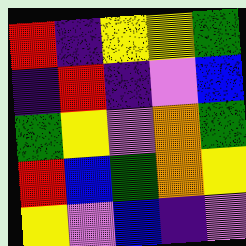[["red", "indigo", "yellow", "yellow", "green"], ["indigo", "red", "indigo", "violet", "blue"], ["green", "yellow", "violet", "orange", "green"], ["red", "blue", "green", "orange", "yellow"], ["yellow", "violet", "blue", "indigo", "violet"]]